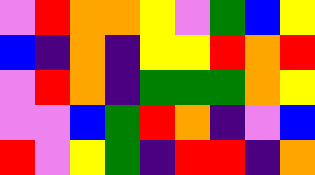[["violet", "red", "orange", "orange", "yellow", "violet", "green", "blue", "yellow"], ["blue", "indigo", "orange", "indigo", "yellow", "yellow", "red", "orange", "red"], ["violet", "red", "orange", "indigo", "green", "green", "green", "orange", "yellow"], ["violet", "violet", "blue", "green", "red", "orange", "indigo", "violet", "blue"], ["red", "violet", "yellow", "green", "indigo", "red", "red", "indigo", "orange"]]